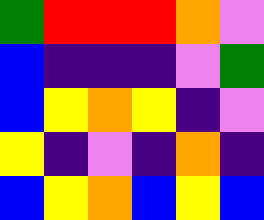[["green", "red", "red", "red", "orange", "violet"], ["blue", "indigo", "indigo", "indigo", "violet", "green"], ["blue", "yellow", "orange", "yellow", "indigo", "violet"], ["yellow", "indigo", "violet", "indigo", "orange", "indigo"], ["blue", "yellow", "orange", "blue", "yellow", "blue"]]